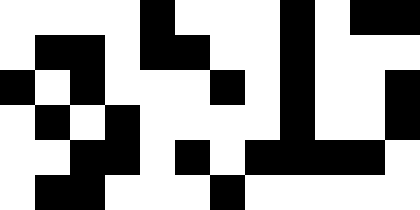[["white", "white", "white", "white", "black", "white", "white", "white", "black", "white", "black", "black"], ["white", "black", "black", "white", "black", "black", "white", "white", "black", "white", "white", "white"], ["black", "white", "black", "white", "white", "white", "black", "white", "black", "white", "white", "black"], ["white", "black", "white", "black", "white", "white", "white", "white", "black", "white", "white", "black"], ["white", "white", "black", "black", "white", "black", "white", "black", "black", "black", "black", "white"], ["white", "black", "black", "white", "white", "white", "black", "white", "white", "white", "white", "white"]]